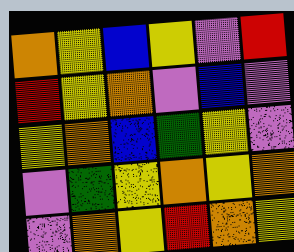[["orange", "yellow", "blue", "yellow", "violet", "red"], ["red", "yellow", "orange", "violet", "blue", "violet"], ["yellow", "orange", "blue", "green", "yellow", "violet"], ["violet", "green", "yellow", "orange", "yellow", "orange"], ["violet", "orange", "yellow", "red", "orange", "yellow"]]